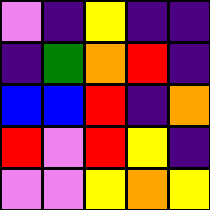[["violet", "indigo", "yellow", "indigo", "indigo"], ["indigo", "green", "orange", "red", "indigo"], ["blue", "blue", "red", "indigo", "orange"], ["red", "violet", "red", "yellow", "indigo"], ["violet", "violet", "yellow", "orange", "yellow"]]